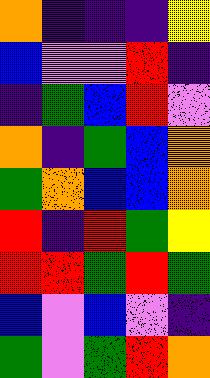[["orange", "indigo", "indigo", "indigo", "yellow"], ["blue", "violet", "violet", "red", "indigo"], ["indigo", "green", "blue", "red", "violet"], ["orange", "indigo", "green", "blue", "orange"], ["green", "orange", "blue", "blue", "orange"], ["red", "indigo", "red", "green", "yellow"], ["red", "red", "green", "red", "green"], ["blue", "violet", "blue", "violet", "indigo"], ["green", "violet", "green", "red", "orange"]]